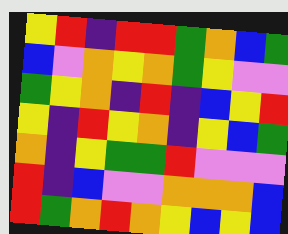[["yellow", "red", "indigo", "red", "red", "green", "orange", "blue", "green"], ["blue", "violet", "orange", "yellow", "orange", "green", "yellow", "violet", "violet"], ["green", "yellow", "orange", "indigo", "red", "indigo", "blue", "yellow", "red"], ["yellow", "indigo", "red", "yellow", "orange", "indigo", "yellow", "blue", "green"], ["orange", "indigo", "yellow", "green", "green", "red", "violet", "violet", "violet"], ["red", "indigo", "blue", "violet", "violet", "orange", "orange", "orange", "blue"], ["red", "green", "orange", "red", "orange", "yellow", "blue", "yellow", "blue"]]